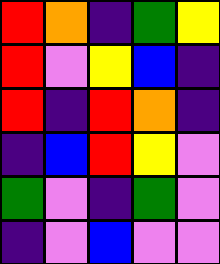[["red", "orange", "indigo", "green", "yellow"], ["red", "violet", "yellow", "blue", "indigo"], ["red", "indigo", "red", "orange", "indigo"], ["indigo", "blue", "red", "yellow", "violet"], ["green", "violet", "indigo", "green", "violet"], ["indigo", "violet", "blue", "violet", "violet"]]